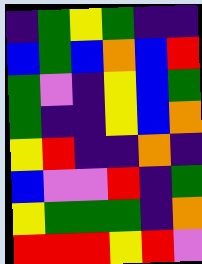[["indigo", "green", "yellow", "green", "indigo", "indigo"], ["blue", "green", "blue", "orange", "blue", "red"], ["green", "violet", "indigo", "yellow", "blue", "green"], ["green", "indigo", "indigo", "yellow", "blue", "orange"], ["yellow", "red", "indigo", "indigo", "orange", "indigo"], ["blue", "violet", "violet", "red", "indigo", "green"], ["yellow", "green", "green", "green", "indigo", "orange"], ["red", "red", "red", "yellow", "red", "violet"]]